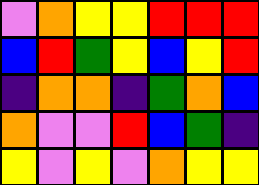[["violet", "orange", "yellow", "yellow", "red", "red", "red"], ["blue", "red", "green", "yellow", "blue", "yellow", "red"], ["indigo", "orange", "orange", "indigo", "green", "orange", "blue"], ["orange", "violet", "violet", "red", "blue", "green", "indigo"], ["yellow", "violet", "yellow", "violet", "orange", "yellow", "yellow"]]